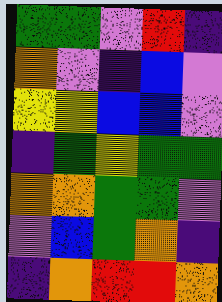[["green", "green", "violet", "red", "indigo"], ["orange", "violet", "indigo", "blue", "violet"], ["yellow", "yellow", "blue", "blue", "violet"], ["indigo", "green", "yellow", "green", "green"], ["orange", "orange", "green", "green", "violet"], ["violet", "blue", "green", "orange", "indigo"], ["indigo", "orange", "red", "red", "orange"]]